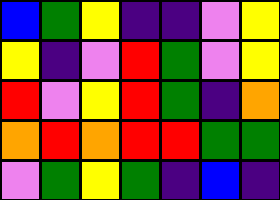[["blue", "green", "yellow", "indigo", "indigo", "violet", "yellow"], ["yellow", "indigo", "violet", "red", "green", "violet", "yellow"], ["red", "violet", "yellow", "red", "green", "indigo", "orange"], ["orange", "red", "orange", "red", "red", "green", "green"], ["violet", "green", "yellow", "green", "indigo", "blue", "indigo"]]